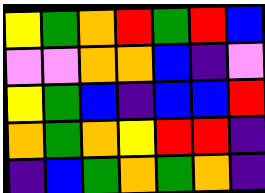[["yellow", "green", "orange", "red", "green", "red", "blue"], ["violet", "violet", "orange", "orange", "blue", "indigo", "violet"], ["yellow", "green", "blue", "indigo", "blue", "blue", "red"], ["orange", "green", "orange", "yellow", "red", "red", "indigo"], ["indigo", "blue", "green", "orange", "green", "orange", "indigo"]]